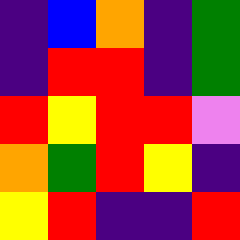[["indigo", "blue", "orange", "indigo", "green"], ["indigo", "red", "red", "indigo", "green"], ["red", "yellow", "red", "red", "violet"], ["orange", "green", "red", "yellow", "indigo"], ["yellow", "red", "indigo", "indigo", "red"]]